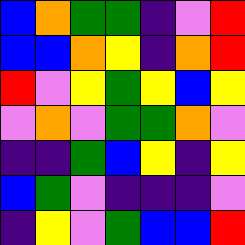[["blue", "orange", "green", "green", "indigo", "violet", "red"], ["blue", "blue", "orange", "yellow", "indigo", "orange", "red"], ["red", "violet", "yellow", "green", "yellow", "blue", "yellow"], ["violet", "orange", "violet", "green", "green", "orange", "violet"], ["indigo", "indigo", "green", "blue", "yellow", "indigo", "yellow"], ["blue", "green", "violet", "indigo", "indigo", "indigo", "violet"], ["indigo", "yellow", "violet", "green", "blue", "blue", "red"]]